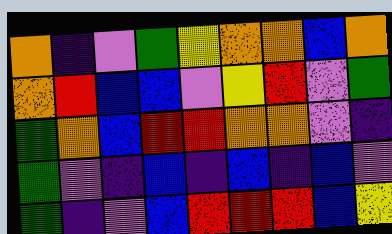[["orange", "indigo", "violet", "green", "yellow", "orange", "orange", "blue", "orange"], ["orange", "red", "blue", "blue", "violet", "yellow", "red", "violet", "green"], ["green", "orange", "blue", "red", "red", "orange", "orange", "violet", "indigo"], ["green", "violet", "indigo", "blue", "indigo", "blue", "indigo", "blue", "violet"], ["green", "indigo", "violet", "blue", "red", "red", "red", "blue", "yellow"]]